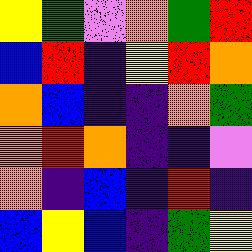[["yellow", "green", "violet", "orange", "green", "red"], ["blue", "red", "indigo", "yellow", "red", "orange"], ["orange", "blue", "indigo", "indigo", "orange", "green"], ["orange", "red", "orange", "indigo", "indigo", "violet"], ["orange", "indigo", "blue", "indigo", "red", "indigo"], ["blue", "yellow", "blue", "indigo", "green", "yellow"]]